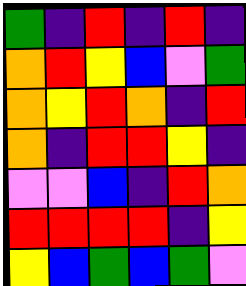[["green", "indigo", "red", "indigo", "red", "indigo"], ["orange", "red", "yellow", "blue", "violet", "green"], ["orange", "yellow", "red", "orange", "indigo", "red"], ["orange", "indigo", "red", "red", "yellow", "indigo"], ["violet", "violet", "blue", "indigo", "red", "orange"], ["red", "red", "red", "red", "indigo", "yellow"], ["yellow", "blue", "green", "blue", "green", "violet"]]